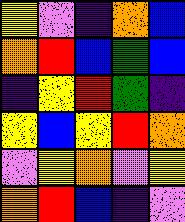[["yellow", "violet", "indigo", "orange", "blue"], ["orange", "red", "blue", "green", "blue"], ["indigo", "yellow", "red", "green", "indigo"], ["yellow", "blue", "yellow", "red", "orange"], ["violet", "yellow", "orange", "violet", "yellow"], ["orange", "red", "blue", "indigo", "violet"]]